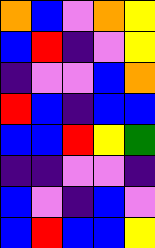[["orange", "blue", "violet", "orange", "yellow"], ["blue", "red", "indigo", "violet", "yellow"], ["indigo", "violet", "violet", "blue", "orange"], ["red", "blue", "indigo", "blue", "blue"], ["blue", "blue", "red", "yellow", "green"], ["indigo", "indigo", "violet", "violet", "indigo"], ["blue", "violet", "indigo", "blue", "violet"], ["blue", "red", "blue", "blue", "yellow"]]